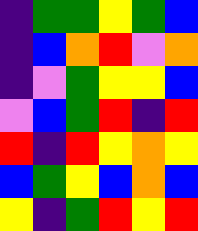[["indigo", "green", "green", "yellow", "green", "blue"], ["indigo", "blue", "orange", "red", "violet", "orange"], ["indigo", "violet", "green", "yellow", "yellow", "blue"], ["violet", "blue", "green", "red", "indigo", "red"], ["red", "indigo", "red", "yellow", "orange", "yellow"], ["blue", "green", "yellow", "blue", "orange", "blue"], ["yellow", "indigo", "green", "red", "yellow", "red"]]